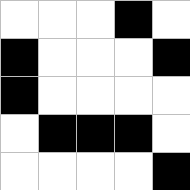[["white", "white", "white", "black", "white"], ["black", "white", "white", "white", "black"], ["black", "white", "white", "white", "white"], ["white", "black", "black", "black", "white"], ["white", "white", "white", "white", "black"]]